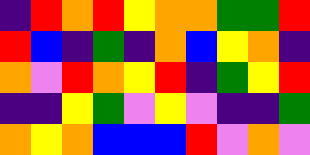[["indigo", "red", "orange", "red", "yellow", "orange", "orange", "green", "green", "red"], ["red", "blue", "indigo", "green", "indigo", "orange", "blue", "yellow", "orange", "indigo"], ["orange", "violet", "red", "orange", "yellow", "red", "indigo", "green", "yellow", "red"], ["indigo", "indigo", "yellow", "green", "violet", "yellow", "violet", "indigo", "indigo", "green"], ["orange", "yellow", "orange", "blue", "blue", "blue", "red", "violet", "orange", "violet"]]